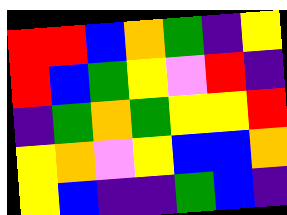[["red", "red", "blue", "orange", "green", "indigo", "yellow"], ["red", "blue", "green", "yellow", "violet", "red", "indigo"], ["indigo", "green", "orange", "green", "yellow", "yellow", "red"], ["yellow", "orange", "violet", "yellow", "blue", "blue", "orange"], ["yellow", "blue", "indigo", "indigo", "green", "blue", "indigo"]]